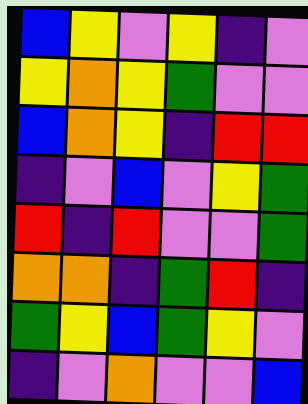[["blue", "yellow", "violet", "yellow", "indigo", "violet"], ["yellow", "orange", "yellow", "green", "violet", "violet"], ["blue", "orange", "yellow", "indigo", "red", "red"], ["indigo", "violet", "blue", "violet", "yellow", "green"], ["red", "indigo", "red", "violet", "violet", "green"], ["orange", "orange", "indigo", "green", "red", "indigo"], ["green", "yellow", "blue", "green", "yellow", "violet"], ["indigo", "violet", "orange", "violet", "violet", "blue"]]